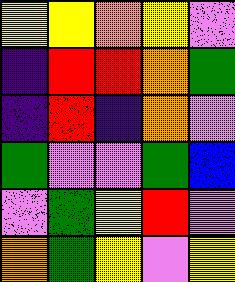[["yellow", "yellow", "orange", "yellow", "violet"], ["indigo", "red", "red", "orange", "green"], ["indigo", "red", "indigo", "orange", "violet"], ["green", "violet", "violet", "green", "blue"], ["violet", "green", "yellow", "red", "violet"], ["orange", "green", "yellow", "violet", "yellow"]]